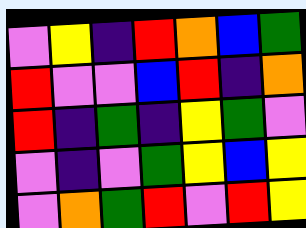[["violet", "yellow", "indigo", "red", "orange", "blue", "green"], ["red", "violet", "violet", "blue", "red", "indigo", "orange"], ["red", "indigo", "green", "indigo", "yellow", "green", "violet"], ["violet", "indigo", "violet", "green", "yellow", "blue", "yellow"], ["violet", "orange", "green", "red", "violet", "red", "yellow"]]